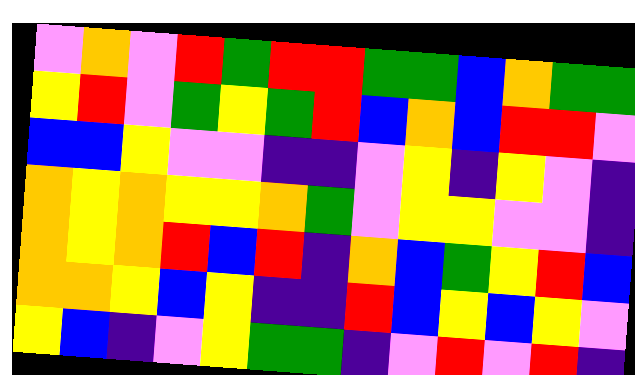[["violet", "orange", "violet", "red", "green", "red", "red", "green", "green", "blue", "orange", "green", "green"], ["yellow", "red", "violet", "green", "yellow", "green", "red", "blue", "orange", "blue", "red", "red", "violet"], ["blue", "blue", "yellow", "violet", "violet", "indigo", "indigo", "violet", "yellow", "indigo", "yellow", "violet", "indigo"], ["orange", "yellow", "orange", "yellow", "yellow", "orange", "green", "violet", "yellow", "yellow", "violet", "violet", "indigo"], ["orange", "yellow", "orange", "red", "blue", "red", "indigo", "orange", "blue", "green", "yellow", "red", "blue"], ["orange", "orange", "yellow", "blue", "yellow", "indigo", "indigo", "red", "blue", "yellow", "blue", "yellow", "violet"], ["yellow", "blue", "indigo", "violet", "yellow", "green", "green", "indigo", "violet", "red", "violet", "red", "indigo"]]